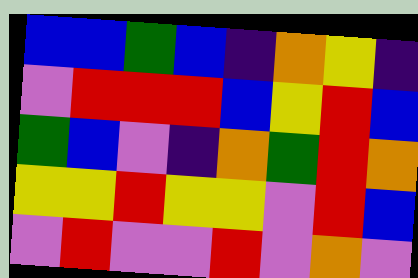[["blue", "blue", "green", "blue", "indigo", "orange", "yellow", "indigo"], ["violet", "red", "red", "red", "blue", "yellow", "red", "blue"], ["green", "blue", "violet", "indigo", "orange", "green", "red", "orange"], ["yellow", "yellow", "red", "yellow", "yellow", "violet", "red", "blue"], ["violet", "red", "violet", "violet", "red", "violet", "orange", "violet"]]